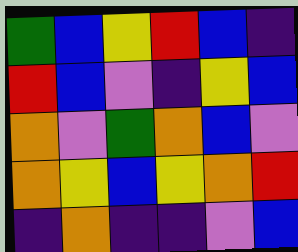[["green", "blue", "yellow", "red", "blue", "indigo"], ["red", "blue", "violet", "indigo", "yellow", "blue"], ["orange", "violet", "green", "orange", "blue", "violet"], ["orange", "yellow", "blue", "yellow", "orange", "red"], ["indigo", "orange", "indigo", "indigo", "violet", "blue"]]